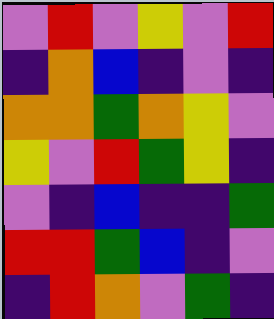[["violet", "red", "violet", "yellow", "violet", "red"], ["indigo", "orange", "blue", "indigo", "violet", "indigo"], ["orange", "orange", "green", "orange", "yellow", "violet"], ["yellow", "violet", "red", "green", "yellow", "indigo"], ["violet", "indigo", "blue", "indigo", "indigo", "green"], ["red", "red", "green", "blue", "indigo", "violet"], ["indigo", "red", "orange", "violet", "green", "indigo"]]